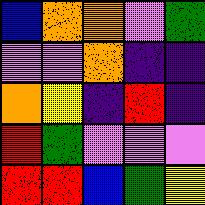[["blue", "orange", "orange", "violet", "green"], ["violet", "violet", "orange", "indigo", "indigo"], ["orange", "yellow", "indigo", "red", "indigo"], ["red", "green", "violet", "violet", "violet"], ["red", "red", "blue", "green", "yellow"]]